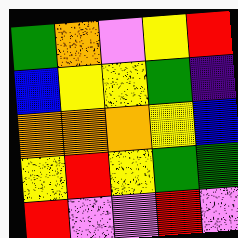[["green", "orange", "violet", "yellow", "red"], ["blue", "yellow", "yellow", "green", "indigo"], ["orange", "orange", "orange", "yellow", "blue"], ["yellow", "red", "yellow", "green", "green"], ["red", "violet", "violet", "red", "violet"]]